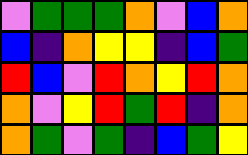[["violet", "green", "green", "green", "orange", "violet", "blue", "orange"], ["blue", "indigo", "orange", "yellow", "yellow", "indigo", "blue", "green"], ["red", "blue", "violet", "red", "orange", "yellow", "red", "orange"], ["orange", "violet", "yellow", "red", "green", "red", "indigo", "orange"], ["orange", "green", "violet", "green", "indigo", "blue", "green", "yellow"]]